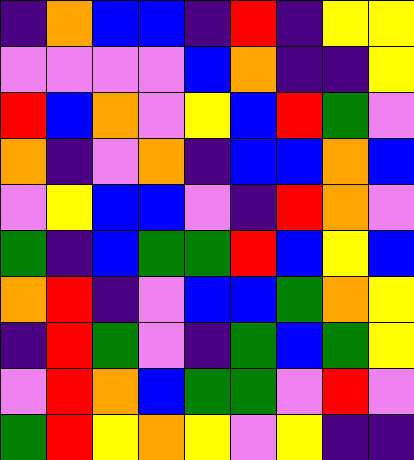[["indigo", "orange", "blue", "blue", "indigo", "red", "indigo", "yellow", "yellow"], ["violet", "violet", "violet", "violet", "blue", "orange", "indigo", "indigo", "yellow"], ["red", "blue", "orange", "violet", "yellow", "blue", "red", "green", "violet"], ["orange", "indigo", "violet", "orange", "indigo", "blue", "blue", "orange", "blue"], ["violet", "yellow", "blue", "blue", "violet", "indigo", "red", "orange", "violet"], ["green", "indigo", "blue", "green", "green", "red", "blue", "yellow", "blue"], ["orange", "red", "indigo", "violet", "blue", "blue", "green", "orange", "yellow"], ["indigo", "red", "green", "violet", "indigo", "green", "blue", "green", "yellow"], ["violet", "red", "orange", "blue", "green", "green", "violet", "red", "violet"], ["green", "red", "yellow", "orange", "yellow", "violet", "yellow", "indigo", "indigo"]]